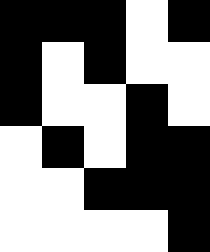[["black", "black", "black", "white", "black"], ["black", "white", "black", "white", "white"], ["black", "white", "white", "black", "white"], ["white", "black", "white", "black", "black"], ["white", "white", "black", "black", "black"], ["white", "white", "white", "white", "black"]]